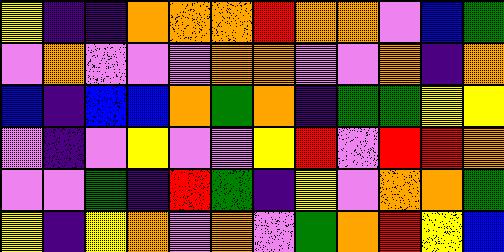[["yellow", "indigo", "indigo", "orange", "orange", "orange", "red", "orange", "orange", "violet", "blue", "green"], ["violet", "orange", "violet", "violet", "violet", "orange", "orange", "violet", "violet", "orange", "indigo", "orange"], ["blue", "indigo", "blue", "blue", "orange", "green", "orange", "indigo", "green", "green", "yellow", "yellow"], ["violet", "indigo", "violet", "yellow", "violet", "violet", "yellow", "red", "violet", "red", "red", "orange"], ["violet", "violet", "green", "indigo", "red", "green", "indigo", "yellow", "violet", "orange", "orange", "green"], ["yellow", "indigo", "yellow", "orange", "violet", "orange", "violet", "green", "orange", "red", "yellow", "blue"]]